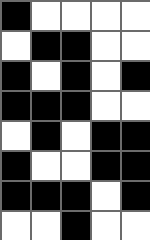[["black", "white", "white", "white", "white"], ["white", "black", "black", "white", "white"], ["black", "white", "black", "white", "black"], ["black", "black", "black", "white", "white"], ["white", "black", "white", "black", "black"], ["black", "white", "white", "black", "black"], ["black", "black", "black", "white", "black"], ["white", "white", "black", "white", "white"]]